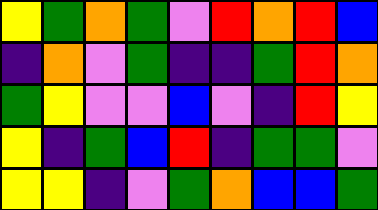[["yellow", "green", "orange", "green", "violet", "red", "orange", "red", "blue"], ["indigo", "orange", "violet", "green", "indigo", "indigo", "green", "red", "orange"], ["green", "yellow", "violet", "violet", "blue", "violet", "indigo", "red", "yellow"], ["yellow", "indigo", "green", "blue", "red", "indigo", "green", "green", "violet"], ["yellow", "yellow", "indigo", "violet", "green", "orange", "blue", "blue", "green"]]